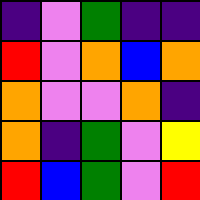[["indigo", "violet", "green", "indigo", "indigo"], ["red", "violet", "orange", "blue", "orange"], ["orange", "violet", "violet", "orange", "indigo"], ["orange", "indigo", "green", "violet", "yellow"], ["red", "blue", "green", "violet", "red"]]